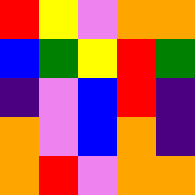[["red", "yellow", "violet", "orange", "orange"], ["blue", "green", "yellow", "red", "green"], ["indigo", "violet", "blue", "red", "indigo"], ["orange", "violet", "blue", "orange", "indigo"], ["orange", "red", "violet", "orange", "orange"]]